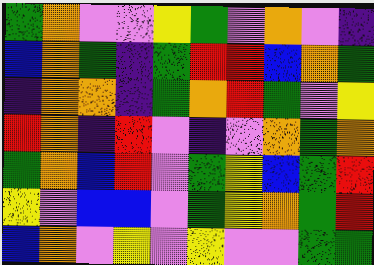[["green", "orange", "violet", "violet", "yellow", "green", "violet", "orange", "violet", "indigo"], ["blue", "orange", "green", "indigo", "green", "red", "red", "blue", "orange", "green"], ["indigo", "orange", "orange", "indigo", "green", "orange", "red", "green", "violet", "yellow"], ["red", "orange", "indigo", "red", "violet", "indigo", "violet", "orange", "green", "orange"], ["green", "orange", "blue", "red", "violet", "green", "yellow", "blue", "green", "red"], ["yellow", "violet", "blue", "blue", "violet", "green", "yellow", "orange", "green", "red"], ["blue", "orange", "violet", "yellow", "violet", "yellow", "violet", "violet", "green", "green"]]